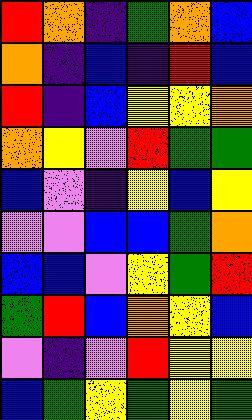[["red", "orange", "indigo", "green", "orange", "blue"], ["orange", "indigo", "blue", "indigo", "red", "blue"], ["red", "indigo", "blue", "yellow", "yellow", "orange"], ["orange", "yellow", "violet", "red", "green", "green"], ["blue", "violet", "indigo", "yellow", "blue", "yellow"], ["violet", "violet", "blue", "blue", "green", "orange"], ["blue", "blue", "violet", "yellow", "green", "red"], ["green", "red", "blue", "orange", "yellow", "blue"], ["violet", "indigo", "violet", "red", "yellow", "yellow"], ["blue", "green", "yellow", "green", "yellow", "green"]]